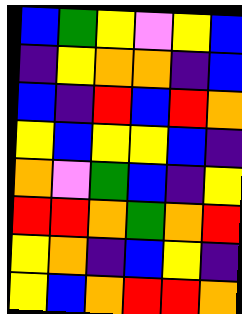[["blue", "green", "yellow", "violet", "yellow", "blue"], ["indigo", "yellow", "orange", "orange", "indigo", "blue"], ["blue", "indigo", "red", "blue", "red", "orange"], ["yellow", "blue", "yellow", "yellow", "blue", "indigo"], ["orange", "violet", "green", "blue", "indigo", "yellow"], ["red", "red", "orange", "green", "orange", "red"], ["yellow", "orange", "indigo", "blue", "yellow", "indigo"], ["yellow", "blue", "orange", "red", "red", "orange"]]